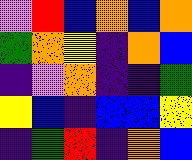[["violet", "red", "blue", "orange", "blue", "orange"], ["green", "orange", "yellow", "indigo", "orange", "blue"], ["indigo", "violet", "orange", "indigo", "indigo", "green"], ["yellow", "blue", "indigo", "blue", "blue", "yellow"], ["indigo", "green", "red", "indigo", "orange", "blue"]]